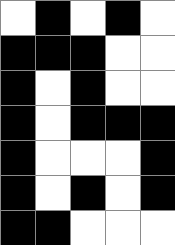[["white", "black", "white", "black", "white"], ["black", "black", "black", "white", "white"], ["black", "white", "black", "white", "white"], ["black", "white", "black", "black", "black"], ["black", "white", "white", "white", "black"], ["black", "white", "black", "white", "black"], ["black", "black", "white", "white", "white"]]